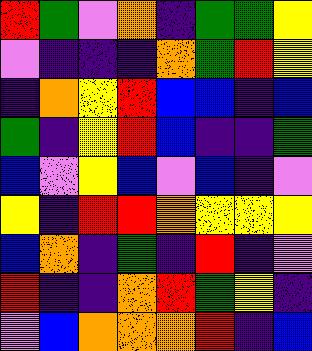[["red", "green", "violet", "orange", "indigo", "green", "green", "yellow"], ["violet", "indigo", "indigo", "indigo", "orange", "green", "red", "yellow"], ["indigo", "orange", "yellow", "red", "blue", "blue", "indigo", "blue"], ["green", "indigo", "yellow", "red", "blue", "indigo", "indigo", "green"], ["blue", "violet", "yellow", "blue", "violet", "blue", "indigo", "violet"], ["yellow", "indigo", "red", "red", "orange", "yellow", "yellow", "yellow"], ["blue", "orange", "indigo", "green", "indigo", "red", "indigo", "violet"], ["red", "indigo", "indigo", "orange", "red", "green", "yellow", "indigo"], ["violet", "blue", "orange", "orange", "orange", "red", "indigo", "blue"]]